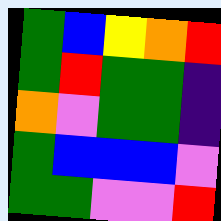[["green", "blue", "yellow", "orange", "red"], ["green", "red", "green", "green", "indigo"], ["orange", "violet", "green", "green", "indigo"], ["green", "blue", "blue", "blue", "violet"], ["green", "green", "violet", "violet", "red"]]